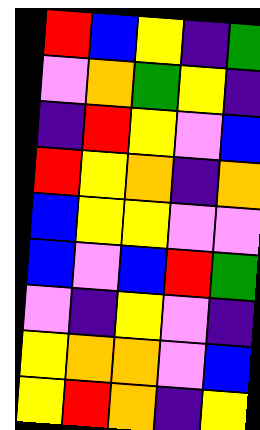[["red", "blue", "yellow", "indigo", "green"], ["violet", "orange", "green", "yellow", "indigo"], ["indigo", "red", "yellow", "violet", "blue"], ["red", "yellow", "orange", "indigo", "orange"], ["blue", "yellow", "yellow", "violet", "violet"], ["blue", "violet", "blue", "red", "green"], ["violet", "indigo", "yellow", "violet", "indigo"], ["yellow", "orange", "orange", "violet", "blue"], ["yellow", "red", "orange", "indigo", "yellow"]]